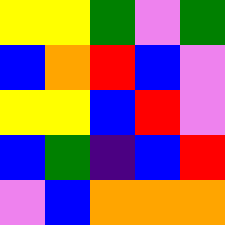[["yellow", "yellow", "green", "violet", "green"], ["blue", "orange", "red", "blue", "violet"], ["yellow", "yellow", "blue", "red", "violet"], ["blue", "green", "indigo", "blue", "red"], ["violet", "blue", "orange", "orange", "orange"]]